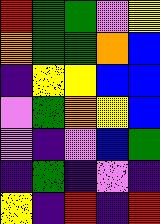[["red", "green", "green", "violet", "yellow"], ["orange", "green", "green", "orange", "blue"], ["indigo", "yellow", "yellow", "blue", "blue"], ["violet", "green", "orange", "yellow", "blue"], ["violet", "indigo", "violet", "blue", "green"], ["indigo", "green", "indigo", "violet", "indigo"], ["yellow", "indigo", "red", "indigo", "red"]]